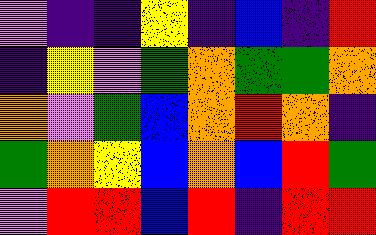[["violet", "indigo", "indigo", "yellow", "indigo", "blue", "indigo", "red"], ["indigo", "yellow", "violet", "green", "orange", "green", "green", "orange"], ["orange", "violet", "green", "blue", "orange", "red", "orange", "indigo"], ["green", "orange", "yellow", "blue", "orange", "blue", "red", "green"], ["violet", "red", "red", "blue", "red", "indigo", "red", "red"]]